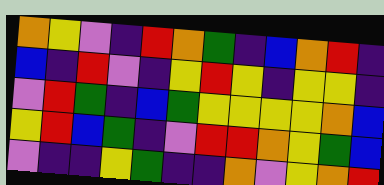[["orange", "yellow", "violet", "indigo", "red", "orange", "green", "indigo", "blue", "orange", "red", "indigo"], ["blue", "indigo", "red", "violet", "indigo", "yellow", "red", "yellow", "indigo", "yellow", "yellow", "indigo"], ["violet", "red", "green", "indigo", "blue", "green", "yellow", "yellow", "yellow", "yellow", "orange", "blue"], ["yellow", "red", "blue", "green", "indigo", "violet", "red", "red", "orange", "yellow", "green", "blue"], ["violet", "indigo", "indigo", "yellow", "green", "indigo", "indigo", "orange", "violet", "yellow", "orange", "red"]]